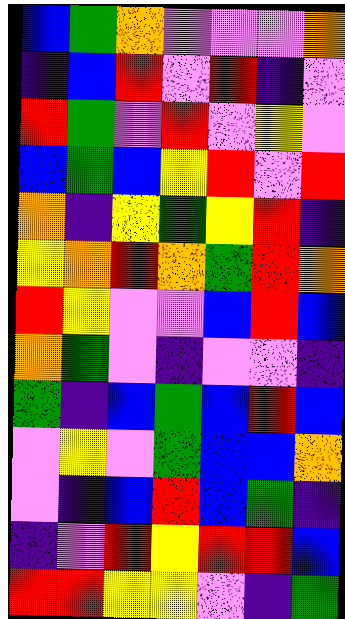[["blue", "green", "orange", "violet", "violet", "violet", "orange"], ["indigo", "blue", "red", "violet", "red", "indigo", "violet"], ["red", "green", "violet", "red", "violet", "yellow", "violet"], ["blue", "green", "blue", "yellow", "red", "violet", "red"], ["orange", "indigo", "yellow", "green", "yellow", "red", "indigo"], ["yellow", "orange", "red", "orange", "green", "red", "orange"], ["red", "yellow", "violet", "violet", "blue", "red", "blue"], ["orange", "green", "violet", "indigo", "violet", "violet", "indigo"], ["green", "indigo", "blue", "green", "blue", "red", "blue"], ["violet", "yellow", "violet", "green", "blue", "blue", "orange"], ["violet", "indigo", "blue", "red", "blue", "green", "indigo"], ["indigo", "violet", "red", "yellow", "red", "red", "blue"], ["red", "red", "yellow", "yellow", "violet", "indigo", "green"]]